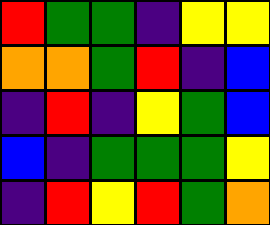[["red", "green", "green", "indigo", "yellow", "yellow"], ["orange", "orange", "green", "red", "indigo", "blue"], ["indigo", "red", "indigo", "yellow", "green", "blue"], ["blue", "indigo", "green", "green", "green", "yellow"], ["indigo", "red", "yellow", "red", "green", "orange"]]